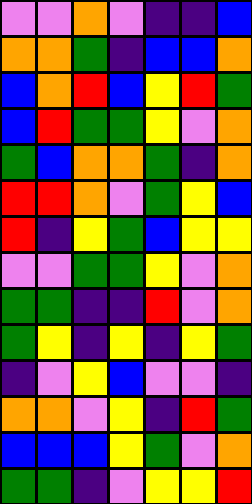[["violet", "violet", "orange", "violet", "indigo", "indigo", "blue"], ["orange", "orange", "green", "indigo", "blue", "blue", "orange"], ["blue", "orange", "red", "blue", "yellow", "red", "green"], ["blue", "red", "green", "green", "yellow", "violet", "orange"], ["green", "blue", "orange", "orange", "green", "indigo", "orange"], ["red", "red", "orange", "violet", "green", "yellow", "blue"], ["red", "indigo", "yellow", "green", "blue", "yellow", "yellow"], ["violet", "violet", "green", "green", "yellow", "violet", "orange"], ["green", "green", "indigo", "indigo", "red", "violet", "orange"], ["green", "yellow", "indigo", "yellow", "indigo", "yellow", "green"], ["indigo", "violet", "yellow", "blue", "violet", "violet", "indigo"], ["orange", "orange", "violet", "yellow", "indigo", "red", "green"], ["blue", "blue", "blue", "yellow", "green", "violet", "orange"], ["green", "green", "indigo", "violet", "yellow", "yellow", "red"]]